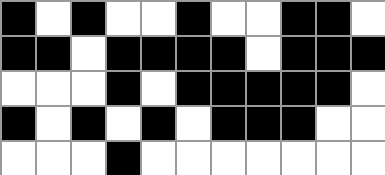[["black", "white", "black", "white", "white", "black", "white", "white", "black", "black", "white"], ["black", "black", "white", "black", "black", "black", "black", "white", "black", "black", "black"], ["white", "white", "white", "black", "white", "black", "black", "black", "black", "black", "white"], ["black", "white", "black", "white", "black", "white", "black", "black", "black", "white", "white"], ["white", "white", "white", "black", "white", "white", "white", "white", "white", "white", "white"]]